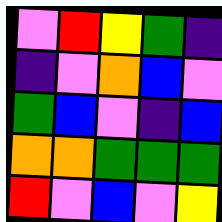[["violet", "red", "yellow", "green", "indigo"], ["indigo", "violet", "orange", "blue", "violet"], ["green", "blue", "violet", "indigo", "blue"], ["orange", "orange", "green", "green", "green"], ["red", "violet", "blue", "violet", "yellow"]]